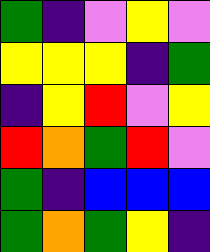[["green", "indigo", "violet", "yellow", "violet"], ["yellow", "yellow", "yellow", "indigo", "green"], ["indigo", "yellow", "red", "violet", "yellow"], ["red", "orange", "green", "red", "violet"], ["green", "indigo", "blue", "blue", "blue"], ["green", "orange", "green", "yellow", "indigo"]]